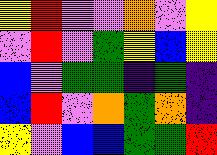[["yellow", "red", "violet", "violet", "orange", "violet", "yellow"], ["violet", "red", "violet", "green", "yellow", "blue", "yellow"], ["blue", "violet", "green", "green", "indigo", "green", "indigo"], ["blue", "red", "violet", "orange", "green", "orange", "indigo"], ["yellow", "violet", "blue", "blue", "green", "green", "red"]]